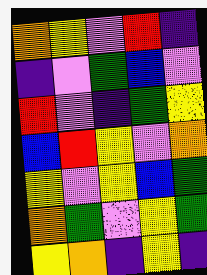[["orange", "yellow", "violet", "red", "indigo"], ["indigo", "violet", "green", "blue", "violet"], ["red", "violet", "indigo", "green", "yellow"], ["blue", "red", "yellow", "violet", "orange"], ["yellow", "violet", "yellow", "blue", "green"], ["orange", "green", "violet", "yellow", "green"], ["yellow", "orange", "indigo", "yellow", "indigo"]]